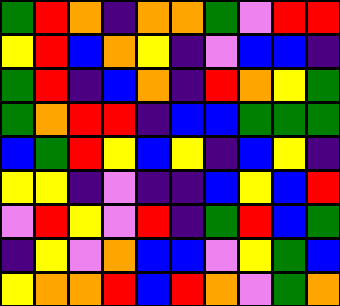[["green", "red", "orange", "indigo", "orange", "orange", "green", "violet", "red", "red"], ["yellow", "red", "blue", "orange", "yellow", "indigo", "violet", "blue", "blue", "indigo"], ["green", "red", "indigo", "blue", "orange", "indigo", "red", "orange", "yellow", "green"], ["green", "orange", "red", "red", "indigo", "blue", "blue", "green", "green", "green"], ["blue", "green", "red", "yellow", "blue", "yellow", "indigo", "blue", "yellow", "indigo"], ["yellow", "yellow", "indigo", "violet", "indigo", "indigo", "blue", "yellow", "blue", "red"], ["violet", "red", "yellow", "violet", "red", "indigo", "green", "red", "blue", "green"], ["indigo", "yellow", "violet", "orange", "blue", "blue", "violet", "yellow", "green", "blue"], ["yellow", "orange", "orange", "red", "blue", "red", "orange", "violet", "green", "orange"]]